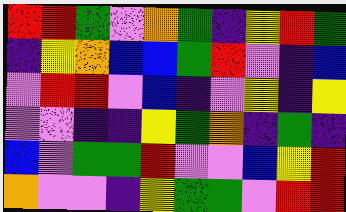[["red", "red", "green", "violet", "orange", "green", "indigo", "yellow", "red", "green"], ["indigo", "yellow", "orange", "blue", "blue", "green", "red", "violet", "indigo", "blue"], ["violet", "red", "red", "violet", "blue", "indigo", "violet", "yellow", "indigo", "yellow"], ["violet", "violet", "indigo", "indigo", "yellow", "green", "orange", "indigo", "green", "indigo"], ["blue", "violet", "green", "green", "red", "violet", "violet", "blue", "yellow", "red"], ["orange", "violet", "violet", "indigo", "yellow", "green", "green", "violet", "red", "red"]]